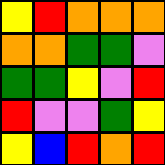[["yellow", "red", "orange", "orange", "orange"], ["orange", "orange", "green", "green", "violet"], ["green", "green", "yellow", "violet", "red"], ["red", "violet", "violet", "green", "yellow"], ["yellow", "blue", "red", "orange", "red"]]